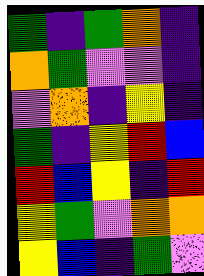[["green", "indigo", "green", "orange", "indigo"], ["orange", "green", "violet", "violet", "indigo"], ["violet", "orange", "indigo", "yellow", "indigo"], ["green", "indigo", "yellow", "red", "blue"], ["red", "blue", "yellow", "indigo", "red"], ["yellow", "green", "violet", "orange", "orange"], ["yellow", "blue", "indigo", "green", "violet"]]